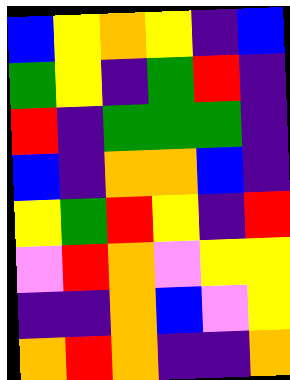[["blue", "yellow", "orange", "yellow", "indigo", "blue"], ["green", "yellow", "indigo", "green", "red", "indigo"], ["red", "indigo", "green", "green", "green", "indigo"], ["blue", "indigo", "orange", "orange", "blue", "indigo"], ["yellow", "green", "red", "yellow", "indigo", "red"], ["violet", "red", "orange", "violet", "yellow", "yellow"], ["indigo", "indigo", "orange", "blue", "violet", "yellow"], ["orange", "red", "orange", "indigo", "indigo", "orange"]]